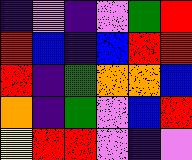[["indigo", "violet", "indigo", "violet", "green", "red"], ["red", "blue", "indigo", "blue", "red", "red"], ["red", "indigo", "green", "orange", "orange", "blue"], ["orange", "indigo", "green", "violet", "blue", "red"], ["yellow", "red", "red", "violet", "indigo", "violet"]]